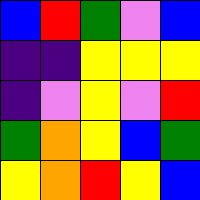[["blue", "red", "green", "violet", "blue"], ["indigo", "indigo", "yellow", "yellow", "yellow"], ["indigo", "violet", "yellow", "violet", "red"], ["green", "orange", "yellow", "blue", "green"], ["yellow", "orange", "red", "yellow", "blue"]]